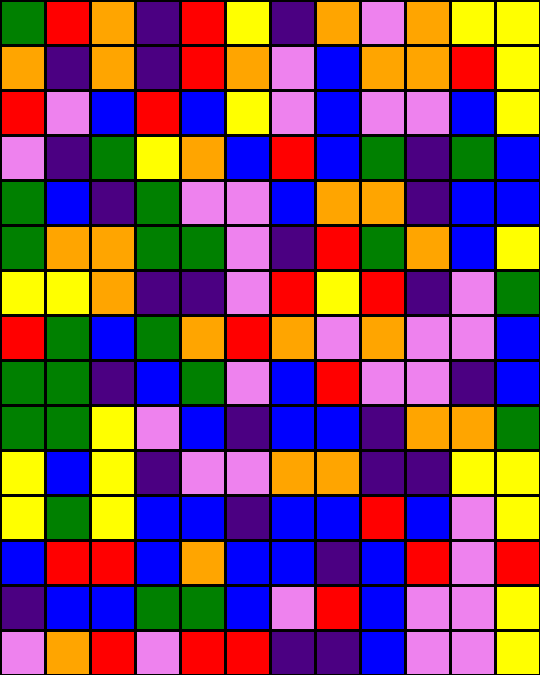[["green", "red", "orange", "indigo", "red", "yellow", "indigo", "orange", "violet", "orange", "yellow", "yellow"], ["orange", "indigo", "orange", "indigo", "red", "orange", "violet", "blue", "orange", "orange", "red", "yellow"], ["red", "violet", "blue", "red", "blue", "yellow", "violet", "blue", "violet", "violet", "blue", "yellow"], ["violet", "indigo", "green", "yellow", "orange", "blue", "red", "blue", "green", "indigo", "green", "blue"], ["green", "blue", "indigo", "green", "violet", "violet", "blue", "orange", "orange", "indigo", "blue", "blue"], ["green", "orange", "orange", "green", "green", "violet", "indigo", "red", "green", "orange", "blue", "yellow"], ["yellow", "yellow", "orange", "indigo", "indigo", "violet", "red", "yellow", "red", "indigo", "violet", "green"], ["red", "green", "blue", "green", "orange", "red", "orange", "violet", "orange", "violet", "violet", "blue"], ["green", "green", "indigo", "blue", "green", "violet", "blue", "red", "violet", "violet", "indigo", "blue"], ["green", "green", "yellow", "violet", "blue", "indigo", "blue", "blue", "indigo", "orange", "orange", "green"], ["yellow", "blue", "yellow", "indigo", "violet", "violet", "orange", "orange", "indigo", "indigo", "yellow", "yellow"], ["yellow", "green", "yellow", "blue", "blue", "indigo", "blue", "blue", "red", "blue", "violet", "yellow"], ["blue", "red", "red", "blue", "orange", "blue", "blue", "indigo", "blue", "red", "violet", "red"], ["indigo", "blue", "blue", "green", "green", "blue", "violet", "red", "blue", "violet", "violet", "yellow"], ["violet", "orange", "red", "violet", "red", "red", "indigo", "indigo", "blue", "violet", "violet", "yellow"]]